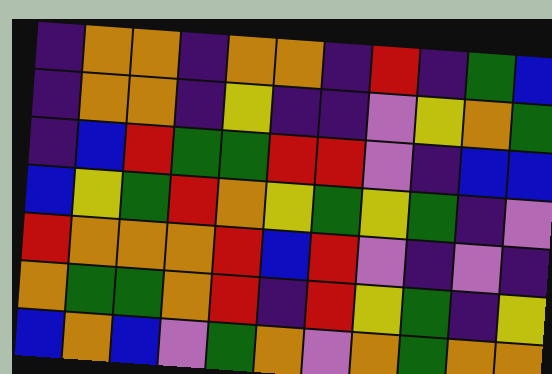[["indigo", "orange", "orange", "indigo", "orange", "orange", "indigo", "red", "indigo", "green", "blue"], ["indigo", "orange", "orange", "indigo", "yellow", "indigo", "indigo", "violet", "yellow", "orange", "green"], ["indigo", "blue", "red", "green", "green", "red", "red", "violet", "indigo", "blue", "blue"], ["blue", "yellow", "green", "red", "orange", "yellow", "green", "yellow", "green", "indigo", "violet"], ["red", "orange", "orange", "orange", "red", "blue", "red", "violet", "indigo", "violet", "indigo"], ["orange", "green", "green", "orange", "red", "indigo", "red", "yellow", "green", "indigo", "yellow"], ["blue", "orange", "blue", "violet", "green", "orange", "violet", "orange", "green", "orange", "orange"]]